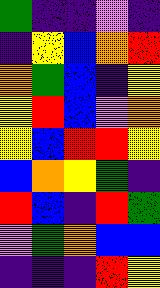[["green", "indigo", "indigo", "violet", "indigo"], ["indigo", "yellow", "blue", "orange", "red"], ["orange", "green", "blue", "indigo", "yellow"], ["yellow", "red", "blue", "violet", "orange"], ["yellow", "blue", "red", "red", "yellow"], ["blue", "orange", "yellow", "green", "indigo"], ["red", "blue", "indigo", "red", "green"], ["violet", "green", "orange", "blue", "blue"], ["indigo", "indigo", "indigo", "red", "yellow"]]